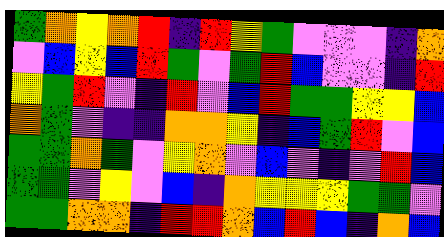[["green", "orange", "yellow", "orange", "red", "indigo", "red", "yellow", "green", "violet", "violet", "violet", "indigo", "orange"], ["violet", "blue", "yellow", "blue", "red", "green", "violet", "green", "red", "blue", "violet", "violet", "indigo", "red"], ["yellow", "green", "red", "violet", "indigo", "red", "violet", "blue", "red", "green", "green", "yellow", "yellow", "blue"], ["orange", "green", "violet", "indigo", "indigo", "orange", "orange", "yellow", "indigo", "blue", "green", "red", "violet", "blue"], ["green", "green", "orange", "green", "violet", "yellow", "orange", "violet", "blue", "violet", "indigo", "violet", "red", "blue"], ["green", "green", "violet", "yellow", "violet", "blue", "indigo", "orange", "yellow", "yellow", "yellow", "green", "green", "violet"], ["green", "green", "orange", "orange", "indigo", "red", "red", "orange", "blue", "red", "blue", "indigo", "orange", "blue"]]